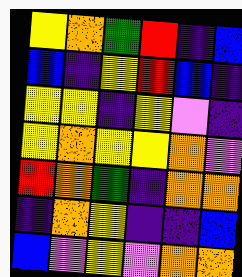[["yellow", "orange", "green", "red", "indigo", "blue"], ["blue", "indigo", "yellow", "red", "blue", "indigo"], ["yellow", "yellow", "indigo", "yellow", "violet", "indigo"], ["yellow", "orange", "yellow", "yellow", "orange", "violet"], ["red", "orange", "green", "indigo", "orange", "orange"], ["indigo", "orange", "yellow", "indigo", "indigo", "blue"], ["blue", "violet", "yellow", "violet", "orange", "orange"]]